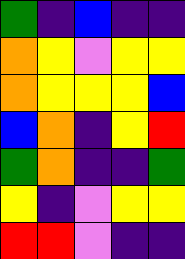[["green", "indigo", "blue", "indigo", "indigo"], ["orange", "yellow", "violet", "yellow", "yellow"], ["orange", "yellow", "yellow", "yellow", "blue"], ["blue", "orange", "indigo", "yellow", "red"], ["green", "orange", "indigo", "indigo", "green"], ["yellow", "indigo", "violet", "yellow", "yellow"], ["red", "red", "violet", "indigo", "indigo"]]